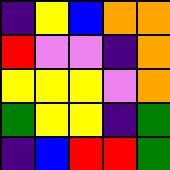[["indigo", "yellow", "blue", "orange", "orange"], ["red", "violet", "violet", "indigo", "orange"], ["yellow", "yellow", "yellow", "violet", "orange"], ["green", "yellow", "yellow", "indigo", "green"], ["indigo", "blue", "red", "red", "green"]]